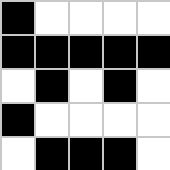[["black", "white", "white", "white", "white"], ["black", "black", "black", "black", "black"], ["white", "black", "white", "black", "white"], ["black", "white", "white", "white", "white"], ["white", "black", "black", "black", "white"]]